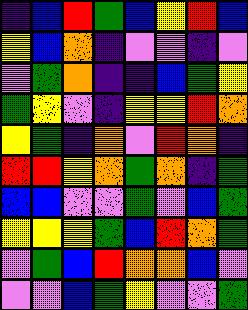[["indigo", "blue", "red", "green", "blue", "yellow", "red", "blue"], ["yellow", "blue", "orange", "indigo", "violet", "violet", "indigo", "violet"], ["violet", "green", "orange", "indigo", "indigo", "blue", "green", "yellow"], ["green", "yellow", "violet", "indigo", "yellow", "yellow", "red", "orange"], ["yellow", "green", "indigo", "orange", "violet", "red", "orange", "indigo"], ["red", "red", "yellow", "orange", "green", "orange", "indigo", "green"], ["blue", "blue", "violet", "violet", "green", "violet", "blue", "green"], ["yellow", "yellow", "yellow", "green", "blue", "red", "orange", "green"], ["violet", "green", "blue", "red", "orange", "orange", "blue", "violet"], ["violet", "violet", "blue", "green", "yellow", "violet", "violet", "green"]]